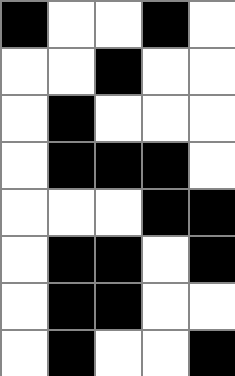[["black", "white", "white", "black", "white"], ["white", "white", "black", "white", "white"], ["white", "black", "white", "white", "white"], ["white", "black", "black", "black", "white"], ["white", "white", "white", "black", "black"], ["white", "black", "black", "white", "black"], ["white", "black", "black", "white", "white"], ["white", "black", "white", "white", "black"]]